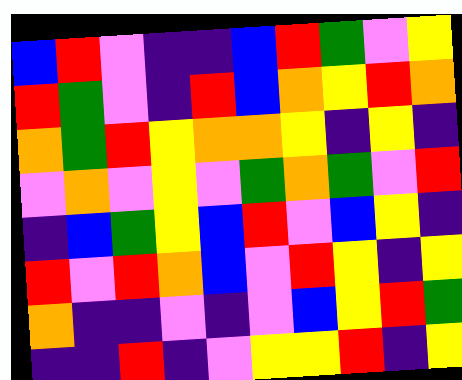[["blue", "red", "violet", "indigo", "indigo", "blue", "red", "green", "violet", "yellow"], ["red", "green", "violet", "indigo", "red", "blue", "orange", "yellow", "red", "orange"], ["orange", "green", "red", "yellow", "orange", "orange", "yellow", "indigo", "yellow", "indigo"], ["violet", "orange", "violet", "yellow", "violet", "green", "orange", "green", "violet", "red"], ["indigo", "blue", "green", "yellow", "blue", "red", "violet", "blue", "yellow", "indigo"], ["red", "violet", "red", "orange", "blue", "violet", "red", "yellow", "indigo", "yellow"], ["orange", "indigo", "indigo", "violet", "indigo", "violet", "blue", "yellow", "red", "green"], ["indigo", "indigo", "red", "indigo", "violet", "yellow", "yellow", "red", "indigo", "yellow"]]